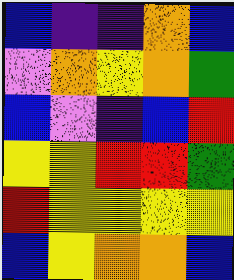[["blue", "indigo", "indigo", "orange", "blue"], ["violet", "orange", "yellow", "orange", "green"], ["blue", "violet", "indigo", "blue", "red"], ["yellow", "yellow", "red", "red", "green"], ["red", "yellow", "yellow", "yellow", "yellow"], ["blue", "yellow", "orange", "orange", "blue"]]